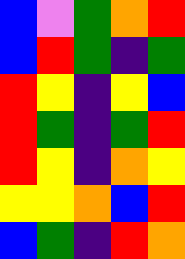[["blue", "violet", "green", "orange", "red"], ["blue", "red", "green", "indigo", "green"], ["red", "yellow", "indigo", "yellow", "blue"], ["red", "green", "indigo", "green", "red"], ["red", "yellow", "indigo", "orange", "yellow"], ["yellow", "yellow", "orange", "blue", "red"], ["blue", "green", "indigo", "red", "orange"]]